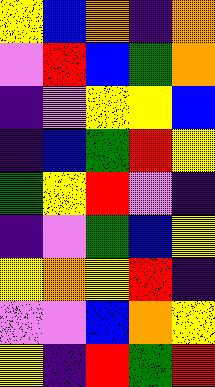[["yellow", "blue", "orange", "indigo", "orange"], ["violet", "red", "blue", "green", "orange"], ["indigo", "violet", "yellow", "yellow", "blue"], ["indigo", "blue", "green", "red", "yellow"], ["green", "yellow", "red", "violet", "indigo"], ["indigo", "violet", "green", "blue", "yellow"], ["yellow", "orange", "yellow", "red", "indigo"], ["violet", "violet", "blue", "orange", "yellow"], ["yellow", "indigo", "red", "green", "red"]]